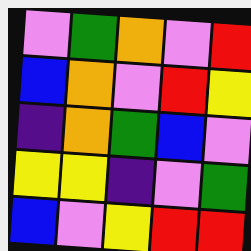[["violet", "green", "orange", "violet", "red"], ["blue", "orange", "violet", "red", "yellow"], ["indigo", "orange", "green", "blue", "violet"], ["yellow", "yellow", "indigo", "violet", "green"], ["blue", "violet", "yellow", "red", "red"]]